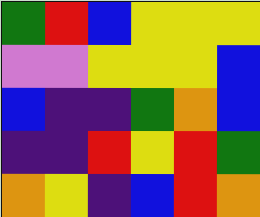[["green", "red", "blue", "yellow", "yellow", "yellow"], ["violet", "violet", "yellow", "yellow", "yellow", "blue"], ["blue", "indigo", "indigo", "green", "orange", "blue"], ["indigo", "indigo", "red", "yellow", "red", "green"], ["orange", "yellow", "indigo", "blue", "red", "orange"]]